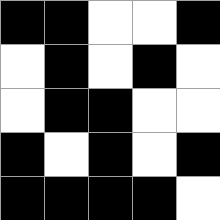[["black", "black", "white", "white", "black"], ["white", "black", "white", "black", "white"], ["white", "black", "black", "white", "white"], ["black", "white", "black", "white", "black"], ["black", "black", "black", "black", "white"]]